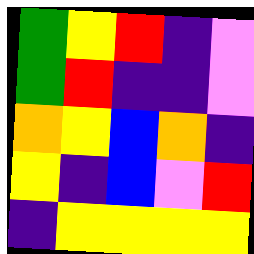[["green", "yellow", "red", "indigo", "violet"], ["green", "red", "indigo", "indigo", "violet"], ["orange", "yellow", "blue", "orange", "indigo"], ["yellow", "indigo", "blue", "violet", "red"], ["indigo", "yellow", "yellow", "yellow", "yellow"]]